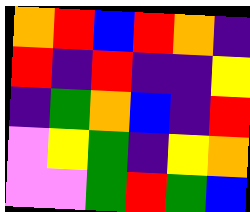[["orange", "red", "blue", "red", "orange", "indigo"], ["red", "indigo", "red", "indigo", "indigo", "yellow"], ["indigo", "green", "orange", "blue", "indigo", "red"], ["violet", "yellow", "green", "indigo", "yellow", "orange"], ["violet", "violet", "green", "red", "green", "blue"]]